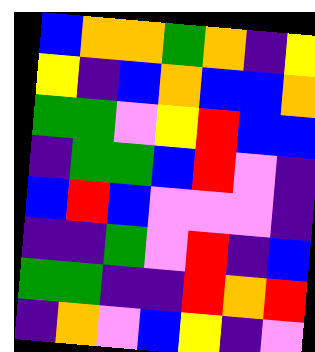[["blue", "orange", "orange", "green", "orange", "indigo", "yellow"], ["yellow", "indigo", "blue", "orange", "blue", "blue", "orange"], ["green", "green", "violet", "yellow", "red", "blue", "blue"], ["indigo", "green", "green", "blue", "red", "violet", "indigo"], ["blue", "red", "blue", "violet", "violet", "violet", "indigo"], ["indigo", "indigo", "green", "violet", "red", "indigo", "blue"], ["green", "green", "indigo", "indigo", "red", "orange", "red"], ["indigo", "orange", "violet", "blue", "yellow", "indigo", "violet"]]